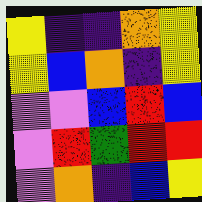[["yellow", "indigo", "indigo", "orange", "yellow"], ["yellow", "blue", "orange", "indigo", "yellow"], ["violet", "violet", "blue", "red", "blue"], ["violet", "red", "green", "red", "red"], ["violet", "orange", "indigo", "blue", "yellow"]]